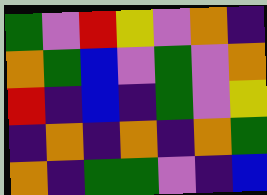[["green", "violet", "red", "yellow", "violet", "orange", "indigo"], ["orange", "green", "blue", "violet", "green", "violet", "orange"], ["red", "indigo", "blue", "indigo", "green", "violet", "yellow"], ["indigo", "orange", "indigo", "orange", "indigo", "orange", "green"], ["orange", "indigo", "green", "green", "violet", "indigo", "blue"]]